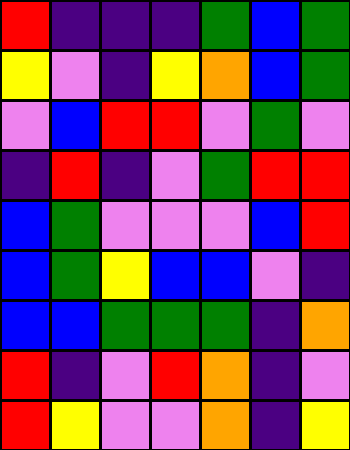[["red", "indigo", "indigo", "indigo", "green", "blue", "green"], ["yellow", "violet", "indigo", "yellow", "orange", "blue", "green"], ["violet", "blue", "red", "red", "violet", "green", "violet"], ["indigo", "red", "indigo", "violet", "green", "red", "red"], ["blue", "green", "violet", "violet", "violet", "blue", "red"], ["blue", "green", "yellow", "blue", "blue", "violet", "indigo"], ["blue", "blue", "green", "green", "green", "indigo", "orange"], ["red", "indigo", "violet", "red", "orange", "indigo", "violet"], ["red", "yellow", "violet", "violet", "orange", "indigo", "yellow"]]